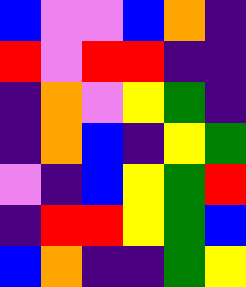[["blue", "violet", "violet", "blue", "orange", "indigo"], ["red", "violet", "red", "red", "indigo", "indigo"], ["indigo", "orange", "violet", "yellow", "green", "indigo"], ["indigo", "orange", "blue", "indigo", "yellow", "green"], ["violet", "indigo", "blue", "yellow", "green", "red"], ["indigo", "red", "red", "yellow", "green", "blue"], ["blue", "orange", "indigo", "indigo", "green", "yellow"]]